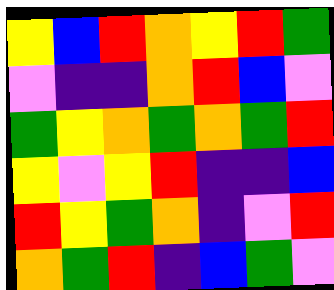[["yellow", "blue", "red", "orange", "yellow", "red", "green"], ["violet", "indigo", "indigo", "orange", "red", "blue", "violet"], ["green", "yellow", "orange", "green", "orange", "green", "red"], ["yellow", "violet", "yellow", "red", "indigo", "indigo", "blue"], ["red", "yellow", "green", "orange", "indigo", "violet", "red"], ["orange", "green", "red", "indigo", "blue", "green", "violet"]]